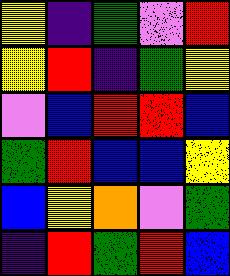[["yellow", "indigo", "green", "violet", "red"], ["yellow", "red", "indigo", "green", "yellow"], ["violet", "blue", "red", "red", "blue"], ["green", "red", "blue", "blue", "yellow"], ["blue", "yellow", "orange", "violet", "green"], ["indigo", "red", "green", "red", "blue"]]